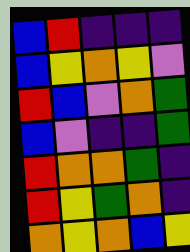[["blue", "red", "indigo", "indigo", "indigo"], ["blue", "yellow", "orange", "yellow", "violet"], ["red", "blue", "violet", "orange", "green"], ["blue", "violet", "indigo", "indigo", "green"], ["red", "orange", "orange", "green", "indigo"], ["red", "yellow", "green", "orange", "indigo"], ["orange", "yellow", "orange", "blue", "yellow"]]